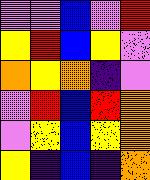[["violet", "violet", "blue", "violet", "red"], ["yellow", "red", "blue", "yellow", "violet"], ["orange", "yellow", "orange", "indigo", "violet"], ["violet", "red", "blue", "red", "orange"], ["violet", "yellow", "blue", "yellow", "orange"], ["yellow", "indigo", "blue", "indigo", "orange"]]